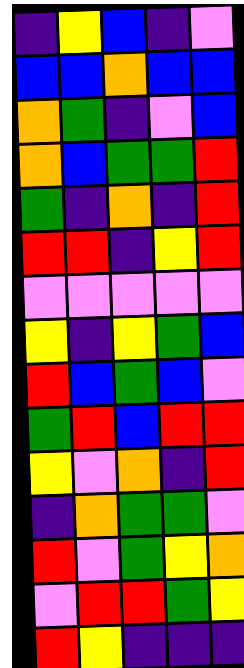[["indigo", "yellow", "blue", "indigo", "violet"], ["blue", "blue", "orange", "blue", "blue"], ["orange", "green", "indigo", "violet", "blue"], ["orange", "blue", "green", "green", "red"], ["green", "indigo", "orange", "indigo", "red"], ["red", "red", "indigo", "yellow", "red"], ["violet", "violet", "violet", "violet", "violet"], ["yellow", "indigo", "yellow", "green", "blue"], ["red", "blue", "green", "blue", "violet"], ["green", "red", "blue", "red", "red"], ["yellow", "violet", "orange", "indigo", "red"], ["indigo", "orange", "green", "green", "violet"], ["red", "violet", "green", "yellow", "orange"], ["violet", "red", "red", "green", "yellow"], ["red", "yellow", "indigo", "indigo", "indigo"]]